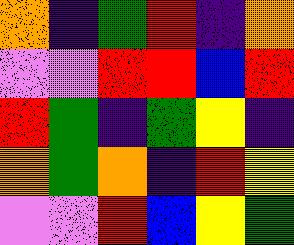[["orange", "indigo", "green", "red", "indigo", "orange"], ["violet", "violet", "red", "red", "blue", "red"], ["red", "green", "indigo", "green", "yellow", "indigo"], ["orange", "green", "orange", "indigo", "red", "yellow"], ["violet", "violet", "red", "blue", "yellow", "green"]]